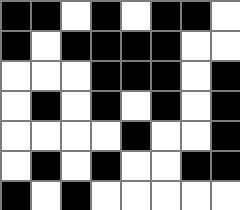[["black", "black", "white", "black", "white", "black", "black", "white"], ["black", "white", "black", "black", "black", "black", "white", "white"], ["white", "white", "white", "black", "black", "black", "white", "black"], ["white", "black", "white", "black", "white", "black", "white", "black"], ["white", "white", "white", "white", "black", "white", "white", "black"], ["white", "black", "white", "black", "white", "white", "black", "black"], ["black", "white", "black", "white", "white", "white", "white", "white"]]